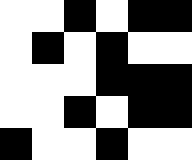[["white", "white", "black", "white", "black", "black"], ["white", "black", "white", "black", "white", "white"], ["white", "white", "white", "black", "black", "black"], ["white", "white", "black", "white", "black", "black"], ["black", "white", "white", "black", "white", "white"]]